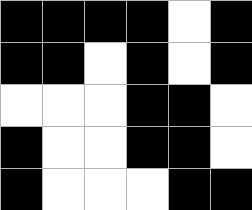[["black", "black", "black", "black", "white", "black"], ["black", "black", "white", "black", "white", "black"], ["white", "white", "white", "black", "black", "white"], ["black", "white", "white", "black", "black", "white"], ["black", "white", "white", "white", "black", "black"]]